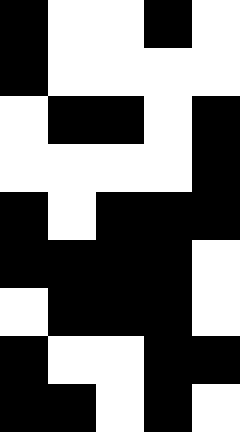[["black", "white", "white", "black", "white"], ["black", "white", "white", "white", "white"], ["white", "black", "black", "white", "black"], ["white", "white", "white", "white", "black"], ["black", "white", "black", "black", "black"], ["black", "black", "black", "black", "white"], ["white", "black", "black", "black", "white"], ["black", "white", "white", "black", "black"], ["black", "black", "white", "black", "white"]]